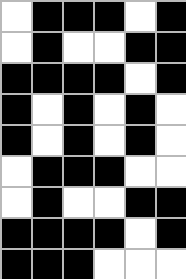[["white", "black", "black", "black", "white", "black"], ["white", "black", "white", "white", "black", "black"], ["black", "black", "black", "black", "white", "black"], ["black", "white", "black", "white", "black", "white"], ["black", "white", "black", "white", "black", "white"], ["white", "black", "black", "black", "white", "white"], ["white", "black", "white", "white", "black", "black"], ["black", "black", "black", "black", "white", "black"], ["black", "black", "black", "white", "white", "white"]]